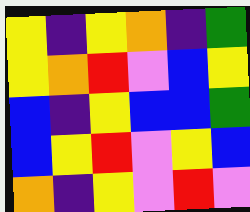[["yellow", "indigo", "yellow", "orange", "indigo", "green"], ["yellow", "orange", "red", "violet", "blue", "yellow"], ["blue", "indigo", "yellow", "blue", "blue", "green"], ["blue", "yellow", "red", "violet", "yellow", "blue"], ["orange", "indigo", "yellow", "violet", "red", "violet"]]